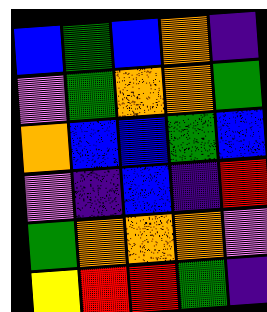[["blue", "green", "blue", "orange", "indigo"], ["violet", "green", "orange", "orange", "green"], ["orange", "blue", "blue", "green", "blue"], ["violet", "indigo", "blue", "indigo", "red"], ["green", "orange", "orange", "orange", "violet"], ["yellow", "red", "red", "green", "indigo"]]